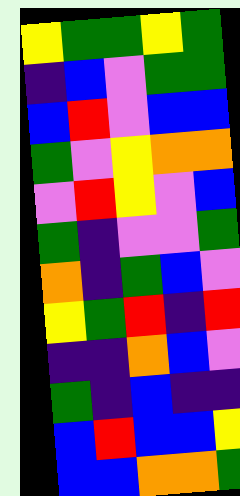[["yellow", "green", "green", "yellow", "green"], ["indigo", "blue", "violet", "green", "green"], ["blue", "red", "violet", "blue", "blue"], ["green", "violet", "yellow", "orange", "orange"], ["violet", "red", "yellow", "violet", "blue"], ["green", "indigo", "violet", "violet", "green"], ["orange", "indigo", "green", "blue", "violet"], ["yellow", "green", "red", "indigo", "red"], ["indigo", "indigo", "orange", "blue", "violet"], ["green", "indigo", "blue", "indigo", "indigo"], ["blue", "red", "blue", "blue", "yellow"], ["blue", "blue", "orange", "orange", "green"]]